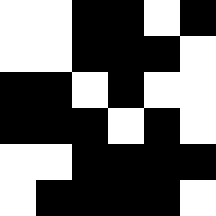[["white", "white", "black", "black", "white", "black"], ["white", "white", "black", "black", "black", "white"], ["black", "black", "white", "black", "white", "white"], ["black", "black", "black", "white", "black", "white"], ["white", "white", "black", "black", "black", "black"], ["white", "black", "black", "black", "black", "white"]]